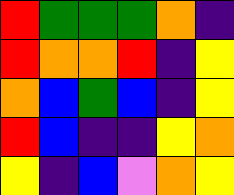[["red", "green", "green", "green", "orange", "indigo"], ["red", "orange", "orange", "red", "indigo", "yellow"], ["orange", "blue", "green", "blue", "indigo", "yellow"], ["red", "blue", "indigo", "indigo", "yellow", "orange"], ["yellow", "indigo", "blue", "violet", "orange", "yellow"]]